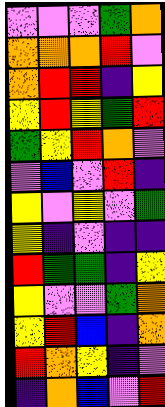[["violet", "violet", "violet", "green", "orange"], ["orange", "orange", "orange", "red", "violet"], ["orange", "red", "red", "indigo", "yellow"], ["yellow", "red", "yellow", "green", "red"], ["green", "yellow", "red", "orange", "violet"], ["violet", "blue", "violet", "red", "indigo"], ["yellow", "violet", "yellow", "violet", "green"], ["yellow", "indigo", "violet", "indigo", "indigo"], ["red", "green", "green", "indigo", "yellow"], ["yellow", "violet", "violet", "green", "orange"], ["yellow", "red", "blue", "indigo", "orange"], ["red", "orange", "yellow", "indigo", "violet"], ["indigo", "orange", "blue", "violet", "red"]]